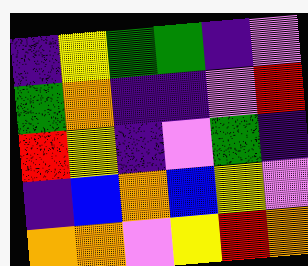[["indigo", "yellow", "green", "green", "indigo", "violet"], ["green", "orange", "indigo", "indigo", "violet", "red"], ["red", "yellow", "indigo", "violet", "green", "indigo"], ["indigo", "blue", "orange", "blue", "yellow", "violet"], ["orange", "orange", "violet", "yellow", "red", "orange"]]